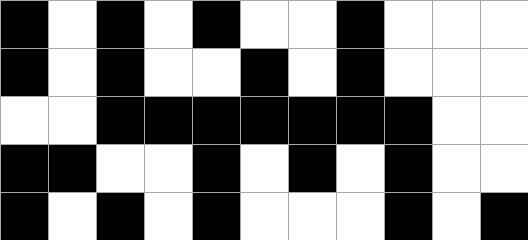[["black", "white", "black", "white", "black", "white", "white", "black", "white", "white", "white"], ["black", "white", "black", "white", "white", "black", "white", "black", "white", "white", "white"], ["white", "white", "black", "black", "black", "black", "black", "black", "black", "white", "white"], ["black", "black", "white", "white", "black", "white", "black", "white", "black", "white", "white"], ["black", "white", "black", "white", "black", "white", "white", "white", "black", "white", "black"]]